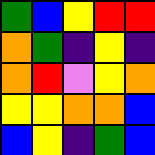[["green", "blue", "yellow", "red", "red"], ["orange", "green", "indigo", "yellow", "indigo"], ["orange", "red", "violet", "yellow", "orange"], ["yellow", "yellow", "orange", "orange", "blue"], ["blue", "yellow", "indigo", "green", "blue"]]